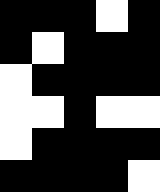[["black", "black", "black", "white", "black"], ["black", "white", "black", "black", "black"], ["white", "black", "black", "black", "black"], ["white", "white", "black", "white", "white"], ["white", "black", "black", "black", "black"], ["black", "black", "black", "black", "white"]]